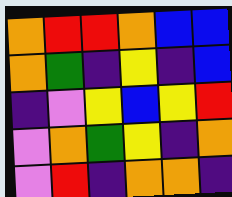[["orange", "red", "red", "orange", "blue", "blue"], ["orange", "green", "indigo", "yellow", "indigo", "blue"], ["indigo", "violet", "yellow", "blue", "yellow", "red"], ["violet", "orange", "green", "yellow", "indigo", "orange"], ["violet", "red", "indigo", "orange", "orange", "indigo"]]